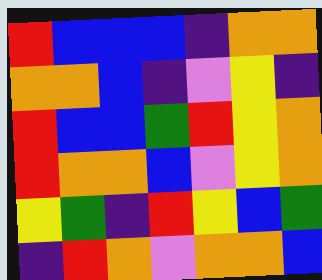[["red", "blue", "blue", "blue", "indigo", "orange", "orange"], ["orange", "orange", "blue", "indigo", "violet", "yellow", "indigo"], ["red", "blue", "blue", "green", "red", "yellow", "orange"], ["red", "orange", "orange", "blue", "violet", "yellow", "orange"], ["yellow", "green", "indigo", "red", "yellow", "blue", "green"], ["indigo", "red", "orange", "violet", "orange", "orange", "blue"]]